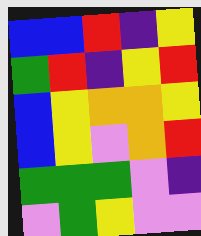[["blue", "blue", "red", "indigo", "yellow"], ["green", "red", "indigo", "yellow", "red"], ["blue", "yellow", "orange", "orange", "yellow"], ["blue", "yellow", "violet", "orange", "red"], ["green", "green", "green", "violet", "indigo"], ["violet", "green", "yellow", "violet", "violet"]]